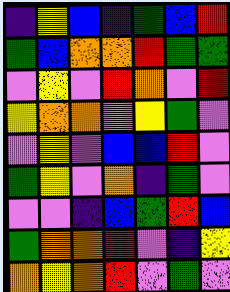[["indigo", "yellow", "blue", "indigo", "green", "blue", "red"], ["green", "blue", "orange", "orange", "red", "green", "green"], ["violet", "yellow", "violet", "red", "orange", "violet", "red"], ["yellow", "orange", "orange", "violet", "yellow", "green", "violet"], ["violet", "yellow", "violet", "blue", "blue", "red", "violet"], ["green", "yellow", "violet", "orange", "indigo", "green", "violet"], ["violet", "violet", "indigo", "blue", "green", "red", "blue"], ["green", "orange", "orange", "red", "violet", "indigo", "yellow"], ["orange", "yellow", "orange", "red", "violet", "green", "violet"]]